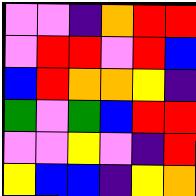[["violet", "violet", "indigo", "orange", "red", "red"], ["violet", "red", "red", "violet", "red", "blue"], ["blue", "red", "orange", "orange", "yellow", "indigo"], ["green", "violet", "green", "blue", "red", "red"], ["violet", "violet", "yellow", "violet", "indigo", "red"], ["yellow", "blue", "blue", "indigo", "yellow", "orange"]]